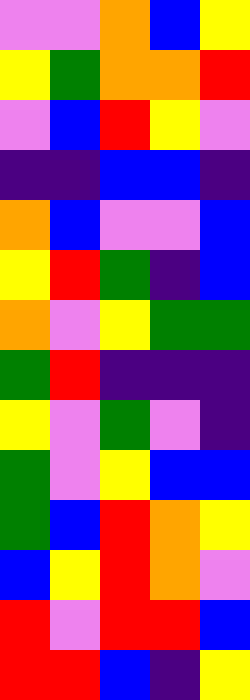[["violet", "violet", "orange", "blue", "yellow"], ["yellow", "green", "orange", "orange", "red"], ["violet", "blue", "red", "yellow", "violet"], ["indigo", "indigo", "blue", "blue", "indigo"], ["orange", "blue", "violet", "violet", "blue"], ["yellow", "red", "green", "indigo", "blue"], ["orange", "violet", "yellow", "green", "green"], ["green", "red", "indigo", "indigo", "indigo"], ["yellow", "violet", "green", "violet", "indigo"], ["green", "violet", "yellow", "blue", "blue"], ["green", "blue", "red", "orange", "yellow"], ["blue", "yellow", "red", "orange", "violet"], ["red", "violet", "red", "red", "blue"], ["red", "red", "blue", "indigo", "yellow"]]